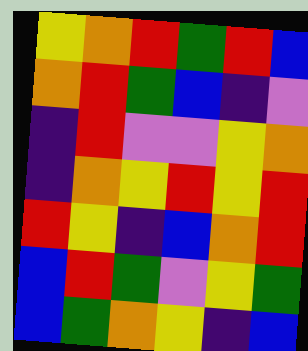[["yellow", "orange", "red", "green", "red", "blue"], ["orange", "red", "green", "blue", "indigo", "violet"], ["indigo", "red", "violet", "violet", "yellow", "orange"], ["indigo", "orange", "yellow", "red", "yellow", "red"], ["red", "yellow", "indigo", "blue", "orange", "red"], ["blue", "red", "green", "violet", "yellow", "green"], ["blue", "green", "orange", "yellow", "indigo", "blue"]]